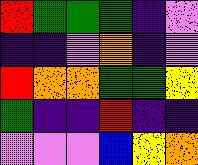[["red", "green", "green", "green", "indigo", "violet"], ["indigo", "indigo", "violet", "orange", "indigo", "violet"], ["red", "orange", "orange", "green", "green", "yellow"], ["green", "indigo", "indigo", "red", "indigo", "indigo"], ["violet", "violet", "violet", "blue", "yellow", "orange"]]